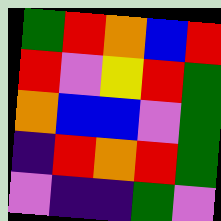[["green", "red", "orange", "blue", "red"], ["red", "violet", "yellow", "red", "green"], ["orange", "blue", "blue", "violet", "green"], ["indigo", "red", "orange", "red", "green"], ["violet", "indigo", "indigo", "green", "violet"]]